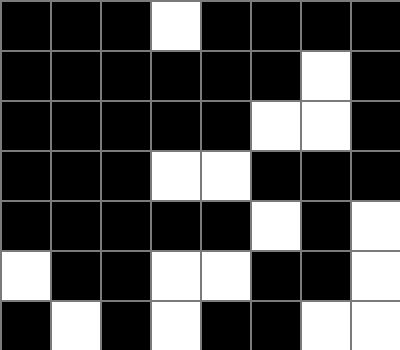[["black", "black", "black", "white", "black", "black", "black", "black"], ["black", "black", "black", "black", "black", "black", "white", "black"], ["black", "black", "black", "black", "black", "white", "white", "black"], ["black", "black", "black", "white", "white", "black", "black", "black"], ["black", "black", "black", "black", "black", "white", "black", "white"], ["white", "black", "black", "white", "white", "black", "black", "white"], ["black", "white", "black", "white", "black", "black", "white", "white"]]